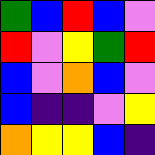[["green", "blue", "red", "blue", "violet"], ["red", "violet", "yellow", "green", "red"], ["blue", "violet", "orange", "blue", "violet"], ["blue", "indigo", "indigo", "violet", "yellow"], ["orange", "yellow", "yellow", "blue", "indigo"]]